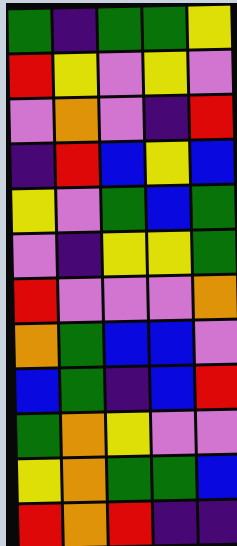[["green", "indigo", "green", "green", "yellow"], ["red", "yellow", "violet", "yellow", "violet"], ["violet", "orange", "violet", "indigo", "red"], ["indigo", "red", "blue", "yellow", "blue"], ["yellow", "violet", "green", "blue", "green"], ["violet", "indigo", "yellow", "yellow", "green"], ["red", "violet", "violet", "violet", "orange"], ["orange", "green", "blue", "blue", "violet"], ["blue", "green", "indigo", "blue", "red"], ["green", "orange", "yellow", "violet", "violet"], ["yellow", "orange", "green", "green", "blue"], ["red", "orange", "red", "indigo", "indigo"]]